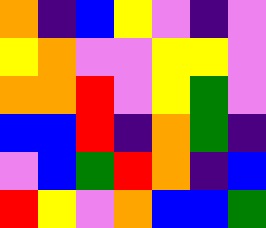[["orange", "indigo", "blue", "yellow", "violet", "indigo", "violet"], ["yellow", "orange", "violet", "violet", "yellow", "yellow", "violet"], ["orange", "orange", "red", "violet", "yellow", "green", "violet"], ["blue", "blue", "red", "indigo", "orange", "green", "indigo"], ["violet", "blue", "green", "red", "orange", "indigo", "blue"], ["red", "yellow", "violet", "orange", "blue", "blue", "green"]]